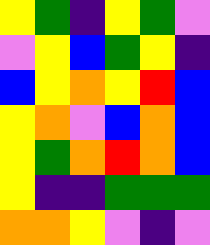[["yellow", "green", "indigo", "yellow", "green", "violet"], ["violet", "yellow", "blue", "green", "yellow", "indigo"], ["blue", "yellow", "orange", "yellow", "red", "blue"], ["yellow", "orange", "violet", "blue", "orange", "blue"], ["yellow", "green", "orange", "red", "orange", "blue"], ["yellow", "indigo", "indigo", "green", "green", "green"], ["orange", "orange", "yellow", "violet", "indigo", "violet"]]